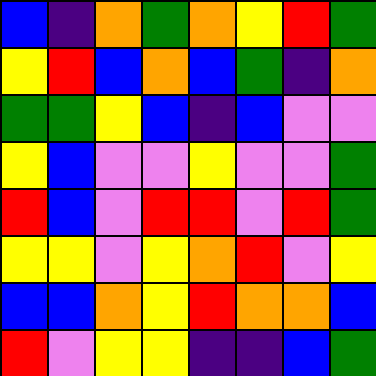[["blue", "indigo", "orange", "green", "orange", "yellow", "red", "green"], ["yellow", "red", "blue", "orange", "blue", "green", "indigo", "orange"], ["green", "green", "yellow", "blue", "indigo", "blue", "violet", "violet"], ["yellow", "blue", "violet", "violet", "yellow", "violet", "violet", "green"], ["red", "blue", "violet", "red", "red", "violet", "red", "green"], ["yellow", "yellow", "violet", "yellow", "orange", "red", "violet", "yellow"], ["blue", "blue", "orange", "yellow", "red", "orange", "orange", "blue"], ["red", "violet", "yellow", "yellow", "indigo", "indigo", "blue", "green"]]